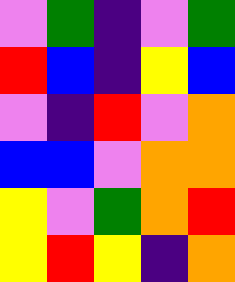[["violet", "green", "indigo", "violet", "green"], ["red", "blue", "indigo", "yellow", "blue"], ["violet", "indigo", "red", "violet", "orange"], ["blue", "blue", "violet", "orange", "orange"], ["yellow", "violet", "green", "orange", "red"], ["yellow", "red", "yellow", "indigo", "orange"]]